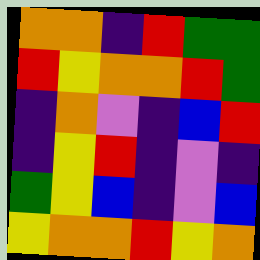[["orange", "orange", "indigo", "red", "green", "green"], ["red", "yellow", "orange", "orange", "red", "green"], ["indigo", "orange", "violet", "indigo", "blue", "red"], ["indigo", "yellow", "red", "indigo", "violet", "indigo"], ["green", "yellow", "blue", "indigo", "violet", "blue"], ["yellow", "orange", "orange", "red", "yellow", "orange"]]